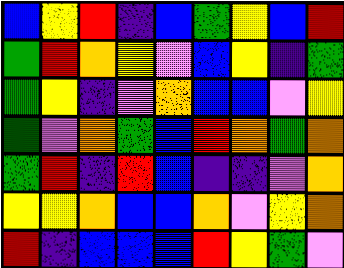[["blue", "yellow", "red", "indigo", "blue", "green", "yellow", "blue", "red"], ["green", "red", "orange", "yellow", "violet", "blue", "yellow", "indigo", "green"], ["green", "yellow", "indigo", "violet", "orange", "blue", "blue", "violet", "yellow"], ["green", "violet", "orange", "green", "blue", "red", "orange", "green", "orange"], ["green", "red", "indigo", "red", "blue", "indigo", "indigo", "violet", "orange"], ["yellow", "yellow", "orange", "blue", "blue", "orange", "violet", "yellow", "orange"], ["red", "indigo", "blue", "blue", "blue", "red", "yellow", "green", "violet"]]